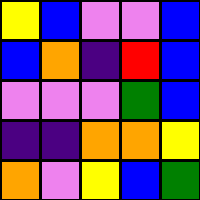[["yellow", "blue", "violet", "violet", "blue"], ["blue", "orange", "indigo", "red", "blue"], ["violet", "violet", "violet", "green", "blue"], ["indigo", "indigo", "orange", "orange", "yellow"], ["orange", "violet", "yellow", "blue", "green"]]